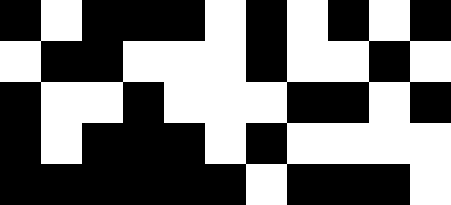[["black", "white", "black", "black", "black", "white", "black", "white", "black", "white", "black"], ["white", "black", "black", "white", "white", "white", "black", "white", "white", "black", "white"], ["black", "white", "white", "black", "white", "white", "white", "black", "black", "white", "black"], ["black", "white", "black", "black", "black", "white", "black", "white", "white", "white", "white"], ["black", "black", "black", "black", "black", "black", "white", "black", "black", "black", "white"]]